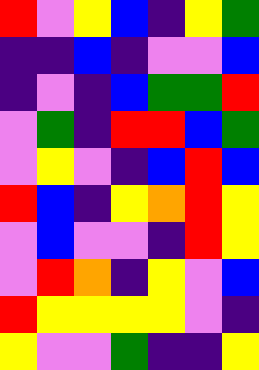[["red", "violet", "yellow", "blue", "indigo", "yellow", "green"], ["indigo", "indigo", "blue", "indigo", "violet", "violet", "blue"], ["indigo", "violet", "indigo", "blue", "green", "green", "red"], ["violet", "green", "indigo", "red", "red", "blue", "green"], ["violet", "yellow", "violet", "indigo", "blue", "red", "blue"], ["red", "blue", "indigo", "yellow", "orange", "red", "yellow"], ["violet", "blue", "violet", "violet", "indigo", "red", "yellow"], ["violet", "red", "orange", "indigo", "yellow", "violet", "blue"], ["red", "yellow", "yellow", "yellow", "yellow", "violet", "indigo"], ["yellow", "violet", "violet", "green", "indigo", "indigo", "yellow"]]